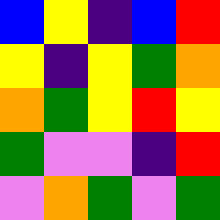[["blue", "yellow", "indigo", "blue", "red"], ["yellow", "indigo", "yellow", "green", "orange"], ["orange", "green", "yellow", "red", "yellow"], ["green", "violet", "violet", "indigo", "red"], ["violet", "orange", "green", "violet", "green"]]